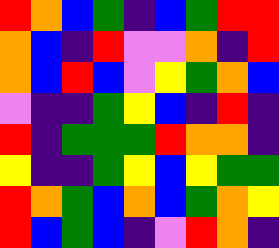[["red", "orange", "blue", "green", "indigo", "blue", "green", "red", "red"], ["orange", "blue", "indigo", "red", "violet", "violet", "orange", "indigo", "red"], ["orange", "blue", "red", "blue", "violet", "yellow", "green", "orange", "blue"], ["violet", "indigo", "indigo", "green", "yellow", "blue", "indigo", "red", "indigo"], ["red", "indigo", "green", "green", "green", "red", "orange", "orange", "indigo"], ["yellow", "indigo", "indigo", "green", "yellow", "blue", "yellow", "green", "green"], ["red", "orange", "green", "blue", "orange", "blue", "green", "orange", "yellow"], ["red", "blue", "green", "blue", "indigo", "violet", "red", "orange", "indigo"]]